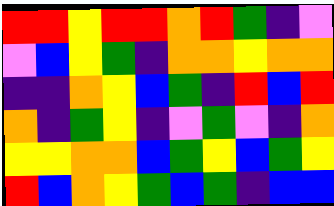[["red", "red", "yellow", "red", "red", "orange", "red", "green", "indigo", "violet"], ["violet", "blue", "yellow", "green", "indigo", "orange", "orange", "yellow", "orange", "orange"], ["indigo", "indigo", "orange", "yellow", "blue", "green", "indigo", "red", "blue", "red"], ["orange", "indigo", "green", "yellow", "indigo", "violet", "green", "violet", "indigo", "orange"], ["yellow", "yellow", "orange", "orange", "blue", "green", "yellow", "blue", "green", "yellow"], ["red", "blue", "orange", "yellow", "green", "blue", "green", "indigo", "blue", "blue"]]